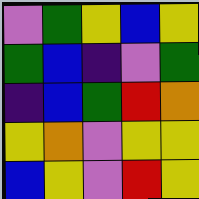[["violet", "green", "yellow", "blue", "yellow"], ["green", "blue", "indigo", "violet", "green"], ["indigo", "blue", "green", "red", "orange"], ["yellow", "orange", "violet", "yellow", "yellow"], ["blue", "yellow", "violet", "red", "yellow"]]